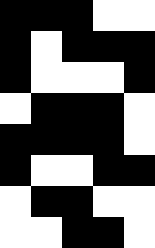[["black", "black", "black", "white", "white"], ["black", "white", "black", "black", "black"], ["black", "white", "white", "white", "black"], ["white", "black", "black", "black", "white"], ["black", "black", "black", "black", "white"], ["black", "white", "white", "black", "black"], ["white", "black", "black", "white", "white"], ["white", "white", "black", "black", "white"]]